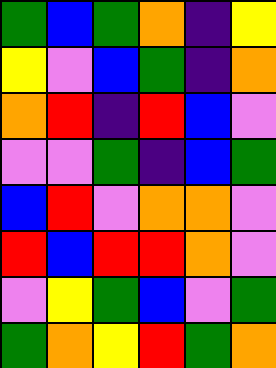[["green", "blue", "green", "orange", "indigo", "yellow"], ["yellow", "violet", "blue", "green", "indigo", "orange"], ["orange", "red", "indigo", "red", "blue", "violet"], ["violet", "violet", "green", "indigo", "blue", "green"], ["blue", "red", "violet", "orange", "orange", "violet"], ["red", "blue", "red", "red", "orange", "violet"], ["violet", "yellow", "green", "blue", "violet", "green"], ["green", "orange", "yellow", "red", "green", "orange"]]